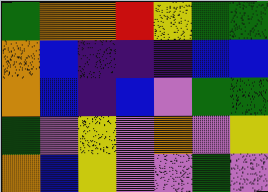[["green", "orange", "orange", "red", "yellow", "green", "green"], ["orange", "blue", "indigo", "indigo", "indigo", "blue", "blue"], ["orange", "blue", "indigo", "blue", "violet", "green", "green"], ["green", "violet", "yellow", "violet", "orange", "violet", "yellow"], ["orange", "blue", "yellow", "violet", "violet", "green", "violet"]]